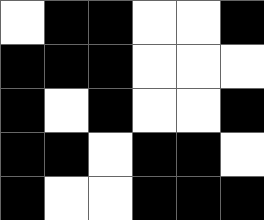[["white", "black", "black", "white", "white", "black"], ["black", "black", "black", "white", "white", "white"], ["black", "white", "black", "white", "white", "black"], ["black", "black", "white", "black", "black", "white"], ["black", "white", "white", "black", "black", "black"]]